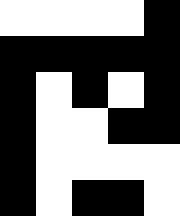[["white", "white", "white", "white", "black"], ["black", "black", "black", "black", "black"], ["black", "white", "black", "white", "black"], ["black", "white", "white", "black", "black"], ["black", "white", "white", "white", "white"], ["black", "white", "black", "black", "white"]]